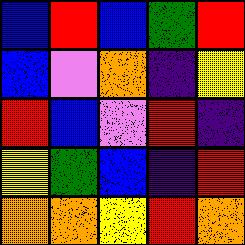[["blue", "red", "blue", "green", "red"], ["blue", "violet", "orange", "indigo", "yellow"], ["red", "blue", "violet", "red", "indigo"], ["yellow", "green", "blue", "indigo", "red"], ["orange", "orange", "yellow", "red", "orange"]]